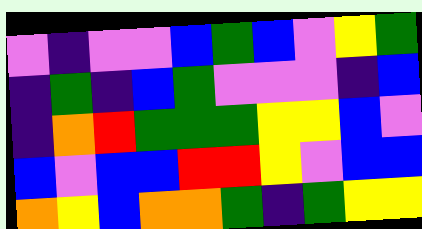[["violet", "indigo", "violet", "violet", "blue", "green", "blue", "violet", "yellow", "green"], ["indigo", "green", "indigo", "blue", "green", "violet", "violet", "violet", "indigo", "blue"], ["indigo", "orange", "red", "green", "green", "green", "yellow", "yellow", "blue", "violet"], ["blue", "violet", "blue", "blue", "red", "red", "yellow", "violet", "blue", "blue"], ["orange", "yellow", "blue", "orange", "orange", "green", "indigo", "green", "yellow", "yellow"]]